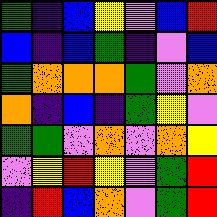[["green", "indigo", "blue", "yellow", "violet", "blue", "red"], ["blue", "indigo", "blue", "green", "indigo", "violet", "blue"], ["green", "orange", "orange", "orange", "green", "violet", "orange"], ["orange", "indigo", "blue", "indigo", "green", "yellow", "violet"], ["green", "green", "violet", "orange", "violet", "orange", "yellow"], ["violet", "yellow", "red", "yellow", "violet", "green", "red"], ["indigo", "red", "blue", "orange", "violet", "green", "red"]]